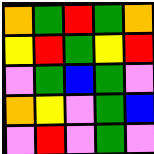[["orange", "green", "red", "green", "orange"], ["yellow", "red", "green", "yellow", "red"], ["violet", "green", "blue", "green", "violet"], ["orange", "yellow", "violet", "green", "blue"], ["violet", "red", "violet", "green", "violet"]]